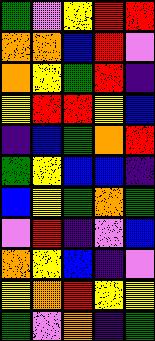[["green", "violet", "yellow", "red", "red"], ["orange", "orange", "blue", "red", "violet"], ["orange", "yellow", "green", "red", "indigo"], ["yellow", "red", "red", "yellow", "blue"], ["indigo", "blue", "green", "orange", "red"], ["green", "yellow", "blue", "blue", "indigo"], ["blue", "yellow", "green", "orange", "green"], ["violet", "red", "indigo", "violet", "blue"], ["orange", "yellow", "blue", "indigo", "violet"], ["yellow", "orange", "red", "yellow", "yellow"], ["green", "violet", "orange", "indigo", "green"]]